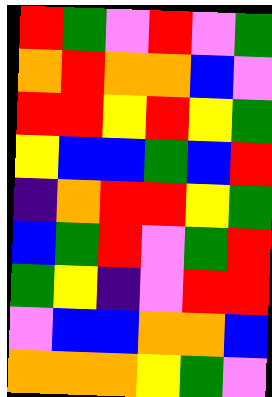[["red", "green", "violet", "red", "violet", "green"], ["orange", "red", "orange", "orange", "blue", "violet"], ["red", "red", "yellow", "red", "yellow", "green"], ["yellow", "blue", "blue", "green", "blue", "red"], ["indigo", "orange", "red", "red", "yellow", "green"], ["blue", "green", "red", "violet", "green", "red"], ["green", "yellow", "indigo", "violet", "red", "red"], ["violet", "blue", "blue", "orange", "orange", "blue"], ["orange", "orange", "orange", "yellow", "green", "violet"]]